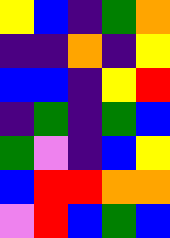[["yellow", "blue", "indigo", "green", "orange"], ["indigo", "indigo", "orange", "indigo", "yellow"], ["blue", "blue", "indigo", "yellow", "red"], ["indigo", "green", "indigo", "green", "blue"], ["green", "violet", "indigo", "blue", "yellow"], ["blue", "red", "red", "orange", "orange"], ["violet", "red", "blue", "green", "blue"]]